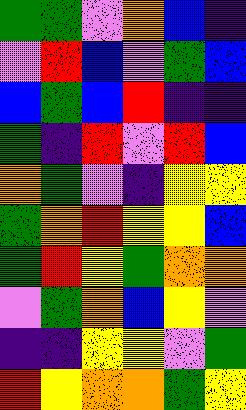[["green", "green", "violet", "orange", "blue", "indigo"], ["violet", "red", "blue", "violet", "green", "blue"], ["blue", "green", "blue", "red", "indigo", "indigo"], ["green", "indigo", "red", "violet", "red", "blue"], ["orange", "green", "violet", "indigo", "yellow", "yellow"], ["green", "orange", "red", "yellow", "yellow", "blue"], ["green", "red", "yellow", "green", "orange", "orange"], ["violet", "green", "orange", "blue", "yellow", "violet"], ["indigo", "indigo", "yellow", "yellow", "violet", "green"], ["red", "yellow", "orange", "orange", "green", "yellow"]]